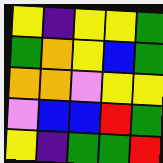[["yellow", "indigo", "yellow", "yellow", "green"], ["green", "orange", "yellow", "blue", "green"], ["orange", "orange", "violet", "yellow", "yellow"], ["violet", "blue", "blue", "red", "green"], ["yellow", "indigo", "green", "green", "red"]]